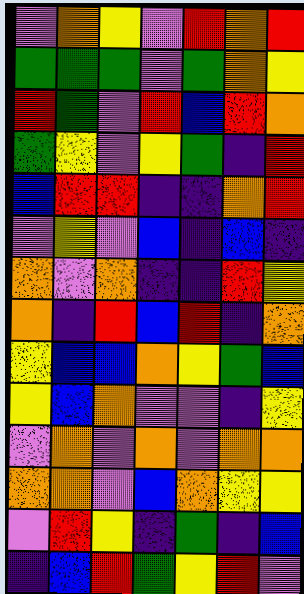[["violet", "orange", "yellow", "violet", "red", "orange", "red"], ["green", "green", "green", "violet", "green", "orange", "yellow"], ["red", "green", "violet", "red", "blue", "red", "orange"], ["green", "yellow", "violet", "yellow", "green", "indigo", "red"], ["blue", "red", "red", "indigo", "indigo", "orange", "red"], ["violet", "yellow", "violet", "blue", "indigo", "blue", "indigo"], ["orange", "violet", "orange", "indigo", "indigo", "red", "yellow"], ["orange", "indigo", "red", "blue", "red", "indigo", "orange"], ["yellow", "blue", "blue", "orange", "yellow", "green", "blue"], ["yellow", "blue", "orange", "violet", "violet", "indigo", "yellow"], ["violet", "orange", "violet", "orange", "violet", "orange", "orange"], ["orange", "orange", "violet", "blue", "orange", "yellow", "yellow"], ["violet", "red", "yellow", "indigo", "green", "indigo", "blue"], ["indigo", "blue", "red", "green", "yellow", "red", "violet"]]